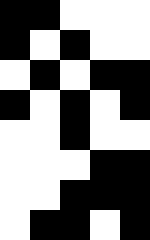[["black", "black", "white", "white", "white"], ["black", "white", "black", "white", "white"], ["white", "black", "white", "black", "black"], ["black", "white", "black", "white", "black"], ["white", "white", "black", "white", "white"], ["white", "white", "white", "black", "black"], ["white", "white", "black", "black", "black"], ["white", "black", "black", "white", "black"]]